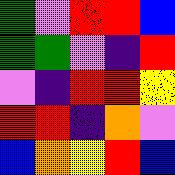[["green", "violet", "red", "red", "blue"], ["green", "green", "violet", "indigo", "red"], ["violet", "indigo", "red", "red", "yellow"], ["red", "red", "indigo", "orange", "violet"], ["blue", "orange", "yellow", "red", "blue"]]